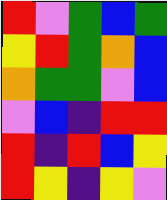[["red", "violet", "green", "blue", "green"], ["yellow", "red", "green", "orange", "blue"], ["orange", "green", "green", "violet", "blue"], ["violet", "blue", "indigo", "red", "red"], ["red", "indigo", "red", "blue", "yellow"], ["red", "yellow", "indigo", "yellow", "violet"]]